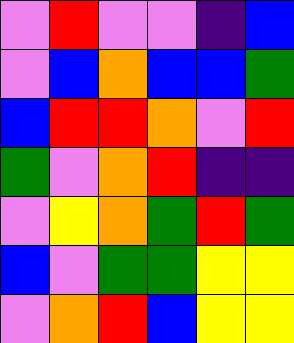[["violet", "red", "violet", "violet", "indigo", "blue"], ["violet", "blue", "orange", "blue", "blue", "green"], ["blue", "red", "red", "orange", "violet", "red"], ["green", "violet", "orange", "red", "indigo", "indigo"], ["violet", "yellow", "orange", "green", "red", "green"], ["blue", "violet", "green", "green", "yellow", "yellow"], ["violet", "orange", "red", "blue", "yellow", "yellow"]]